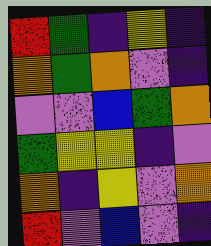[["red", "green", "indigo", "yellow", "indigo"], ["orange", "green", "orange", "violet", "indigo"], ["violet", "violet", "blue", "green", "orange"], ["green", "yellow", "yellow", "indigo", "violet"], ["orange", "indigo", "yellow", "violet", "orange"], ["red", "violet", "blue", "violet", "indigo"]]